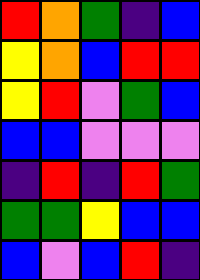[["red", "orange", "green", "indigo", "blue"], ["yellow", "orange", "blue", "red", "red"], ["yellow", "red", "violet", "green", "blue"], ["blue", "blue", "violet", "violet", "violet"], ["indigo", "red", "indigo", "red", "green"], ["green", "green", "yellow", "blue", "blue"], ["blue", "violet", "blue", "red", "indigo"]]